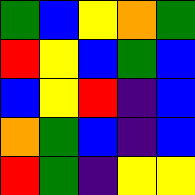[["green", "blue", "yellow", "orange", "green"], ["red", "yellow", "blue", "green", "blue"], ["blue", "yellow", "red", "indigo", "blue"], ["orange", "green", "blue", "indigo", "blue"], ["red", "green", "indigo", "yellow", "yellow"]]